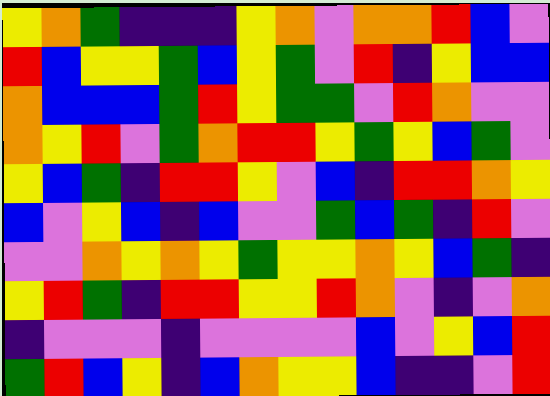[["yellow", "orange", "green", "indigo", "indigo", "indigo", "yellow", "orange", "violet", "orange", "orange", "red", "blue", "violet"], ["red", "blue", "yellow", "yellow", "green", "blue", "yellow", "green", "violet", "red", "indigo", "yellow", "blue", "blue"], ["orange", "blue", "blue", "blue", "green", "red", "yellow", "green", "green", "violet", "red", "orange", "violet", "violet"], ["orange", "yellow", "red", "violet", "green", "orange", "red", "red", "yellow", "green", "yellow", "blue", "green", "violet"], ["yellow", "blue", "green", "indigo", "red", "red", "yellow", "violet", "blue", "indigo", "red", "red", "orange", "yellow"], ["blue", "violet", "yellow", "blue", "indigo", "blue", "violet", "violet", "green", "blue", "green", "indigo", "red", "violet"], ["violet", "violet", "orange", "yellow", "orange", "yellow", "green", "yellow", "yellow", "orange", "yellow", "blue", "green", "indigo"], ["yellow", "red", "green", "indigo", "red", "red", "yellow", "yellow", "red", "orange", "violet", "indigo", "violet", "orange"], ["indigo", "violet", "violet", "violet", "indigo", "violet", "violet", "violet", "violet", "blue", "violet", "yellow", "blue", "red"], ["green", "red", "blue", "yellow", "indigo", "blue", "orange", "yellow", "yellow", "blue", "indigo", "indigo", "violet", "red"]]